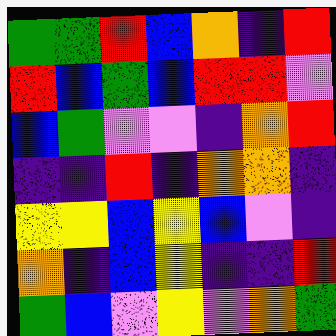[["green", "green", "red", "blue", "orange", "indigo", "red"], ["red", "blue", "green", "blue", "red", "red", "violet"], ["blue", "green", "violet", "violet", "indigo", "orange", "red"], ["indigo", "indigo", "red", "indigo", "orange", "orange", "indigo"], ["yellow", "yellow", "blue", "yellow", "blue", "violet", "indigo"], ["orange", "indigo", "blue", "yellow", "indigo", "indigo", "red"], ["green", "blue", "violet", "yellow", "violet", "orange", "green"]]